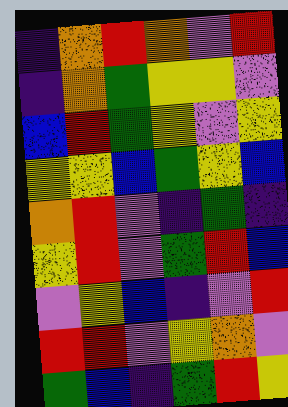[["indigo", "orange", "red", "orange", "violet", "red"], ["indigo", "orange", "green", "yellow", "yellow", "violet"], ["blue", "red", "green", "yellow", "violet", "yellow"], ["yellow", "yellow", "blue", "green", "yellow", "blue"], ["orange", "red", "violet", "indigo", "green", "indigo"], ["yellow", "red", "violet", "green", "red", "blue"], ["violet", "yellow", "blue", "indigo", "violet", "red"], ["red", "red", "violet", "yellow", "orange", "violet"], ["green", "blue", "indigo", "green", "red", "yellow"]]